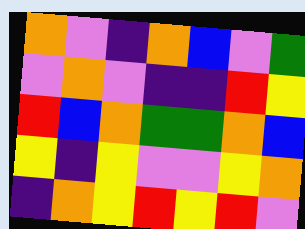[["orange", "violet", "indigo", "orange", "blue", "violet", "green"], ["violet", "orange", "violet", "indigo", "indigo", "red", "yellow"], ["red", "blue", "orange", "green", "green", "orange", "blue"], ["yellow", "indigo", "yellow", "violet", "violet", "yellow", "orange"], ["indigo", "orange", "yellow", "red", "yellow", "red", "violet"]]